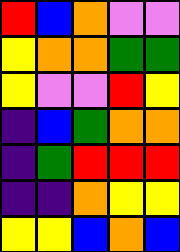[["red", "blue", "orange", "violet", "violet"], ["yellow", "orange", "orange", "green", "green"], ["yellow", "violet", "violet", "red", "yellow"], ["indigo", "blue", "green", "orange", "orange"], ["indigo", "green", "red", "red", "red"], ["indigo", "indigo", "orange", "yellow", "yellow"], ["yellow", "yellow", "blue", "orange", "blue"]]